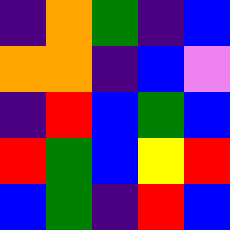[["indigo", "orange", "green", "indigo", "blue"], ["orange", "orange", "indigo", "blue", "violet"], ["indigo", "red", "blue", "green", "blue"], ["red", "green", "blue", "yellow", "red"], ["blue", "green", "indigo", "red", "blue"]]